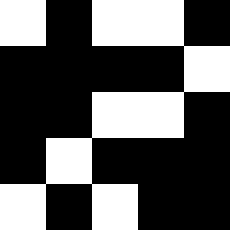[["white", "black", "white", "white", "black"], ["black", "black", "black", "black", "white"], ["black", "black", "white", "white", "black"], ["black", "white", "black", "black", "black"], ["white", "black", "white", "black", "black"]]